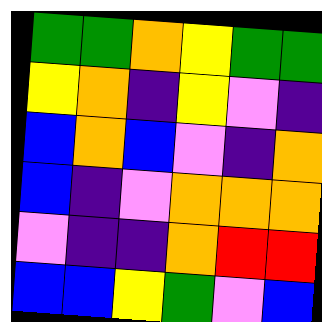[["green", "green", "orange", "yellow", "green", "green"], ["yellow", "orange", "indigo", "yellow", "violet", "indigo"], ["blue", "orange", "blue", "violet", "indigo", "orange"], ["blue", "indigo", "violet", "orange", "orange", "orange"], ["violet", "indigo", "indigo", "orange", "red", "red"], ["blue", "blue", "yellow", "green", "violet", "blue"]]